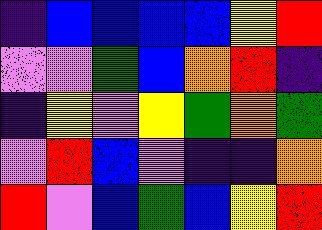[["indigo", "blue", "blue", "blue", "blue", "yellow", "red"], ["violet", "violet", "green", "blue", "orange", "red", "indigo"], ["indigo", "yellow", "violet", "yellow", "green", "orange", "green"], ["violet", "red", "blue", "violet", "indigo", "indigo", "orange"], ["red", "violet", "blue", "green", "blue", "yellow", "red"]]